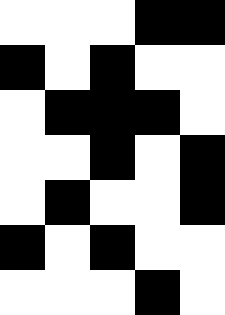[["white", "white", "white", "black", "black"], ["black", "white", "black", "white", "white"], ["white", "black", "black", "black", "white"], ["white", "white", "black", "white", "black"], ["white", "black", "white", "white", "black"], ["black", "white", "black", "white", "white"], ["white", "white", "white", "black", "white"]]